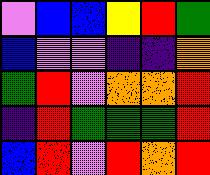[["violet", "blue", "blue", "yellow", "red", "green"], ["blue", "violet", "violet", "indigo", "indigo", "orange"], ["green", "red", "violet", "orange", "orange", "red"], ["indigo", "red", "green", "green", "green", "red"], ["blue", "red", "violet", "red", "orange", "red"]]